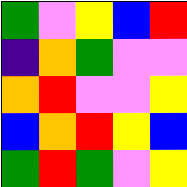[["green", "violet", "yellow", "blue", "red"], ["indigo", "orange", "green", "violet", "violet"], ["orange", "red", "violet", "violet", "yellow"], ["blue", "orange", "red", "yellow", "blue"], ["green", "red", "green", "violet", "yellow"]]